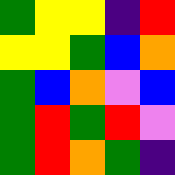[["green", "yellow", "yellow", "indigo", "red"], ["yellow", "yellow", "green", "blue", "orange"], ["green", "blue", "orange", "violet", "blue"], ["green", "red", "green", "red", "violet"], ["green", "red", "orange", "green", "indigo"]]